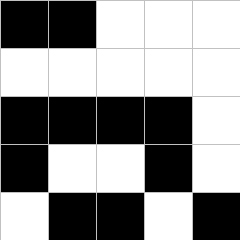[["black", "black", "white", "white", "white"], ["white", "white", "white", "white", "white"], ["black", "black", "black", "black", "white"], ["black", "white", "white", "black", "white"], ["white", "black", "black", "white", "black"]]